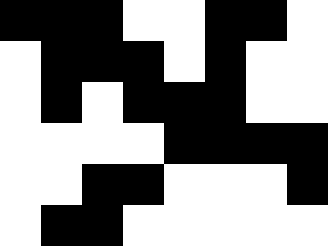[["black", "black", "black", "white", "white", "black", "black", "white"], ["white", "black", "black", "black", "white", "black", "white", "white"], ["white", "black", "white", "black", "black", "black", "white", "white"], ["white", "white", "white", "white", "black", "black", "black", "black"], ["white", "white", "black", "black", "white", "white", "white", "black"], ["white", "black", "black", "white", "white", "white", "white", "white"]]